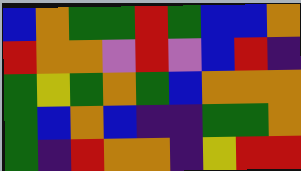[["blue", "orange", "green", "green", "red", "green", "blue", "blue", "orange"], ["red", "orange", "orange", "violet", "red", "violet", "blue", "red", "indigo"], ["green", "yellow", "green", "orange", "green", "blue", "orange", "orange", "orange"], ["green", "blue", "orange", "blue", "indigo", "indigo", "green", "green", "orange"], ["green", "indigo", "red", "orange", "orange", "indigo", "yellow", "red", "red"]]